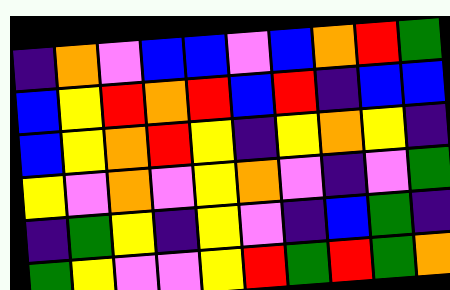[["indigo", "orange", "violet", "blue", "blue", "violet", "blue", "orange", "red", "green"], ["blue", "yellow", "red", "orange", "red", "blue", "red", "indigo", "blue", "blue"], ["blue", "yellow", "orange", "red", "yellow", "indigo", "yellow", "orange", "yellow", "indigo"], ["yellow", "violet", "orange", "violet", "yellow", "orange", "violet", "indigo", "violet", "green"], ["indigo", "green", "yellow", "indigo", "yellow", "violet", "indigo", "blue", "green", "indigo"], ["green", "yellow", "violet", "violet", "yellow", "red", "green", "red", "green", "orange"]]